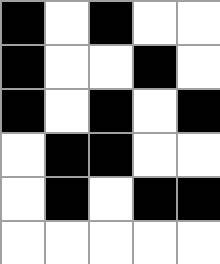[["black", "white", "black", "white", "white"], ["black", "white", "white", "black", "white"], ["black", "white", "black", "white", "black"], ["white", "black", "black", "white", "white"], ["white", "black", "white", "black", "black"], ["white", "white", "white", "white", "white"]]